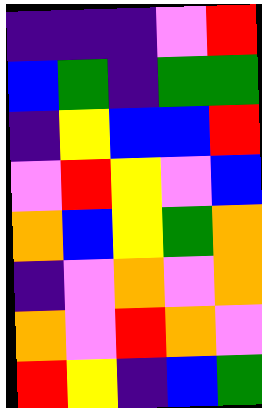[["indigo", "indigo", "indigo", "violet", "red"], ["blue", "green", "indigo", "green", "green"], ["indigo", "yellow", "blue", "blue", "red"], ["violet", "red", "yellow", "violet", "blue"], ["orange", "blue", "yellow", "green", "orange"], ["indigo", "violet", "orange", "violet", "orange"], ["orange", "violet", "red", "orange", "violet"], ["red", "yellow", "indigo", "blue", "green"]]